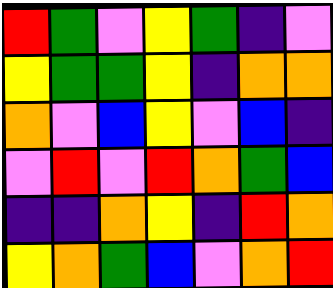[["red", "green", "violet", "yellow", "green", "indigo", "violet"], ["yellow", "green", "green", "yellow", "indigo", "orange", "orange"], ["orange", "violet", "blue", "yellow", "violet", "blue", "indigo"], ["violet", "red", "violet", "red", "orange", "green", "blue"], ["indigo", "indigo", "orange", "yellow", "indigo", "red", "orange"], ["yellow", "orange", "green", "blue", "violet", "orange", "red"]]